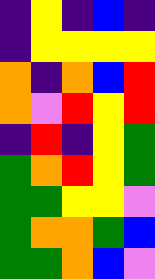[["indigo", "yellow", "indigo", "blue", "indigo"], ["indigo", "yellow", "yellow", "yellow", "yellow"], ["orange", "indigo", "orange", "blue", "red"], ["orange", "violet", "red", "yellow", "red"], ["indigo", "red", "indigo", "yellow", "green"], ["green", "orange", "red", "yellow", "green"], ["green", "green", "yellow", "yellow", "violet"], ["green", "orange", "orange", "green", "blue"], ["green", "green", "orange", "blue", "violet"]]